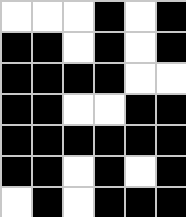[["white", "white", "white", "black", "white", "black"], ["black", "black", "white", "black", "white", "black"], ["black", "black", "black", "black", "white", "white"], ["black", "black", "white", "white", "black", "black"], ["black", "black", "black", "black", "black", "black"], ["black", "black", "white", "black", "white", "black"], ["white", "black", "white", "black", "black", "black"]]